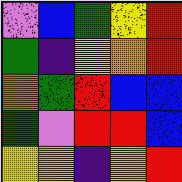[["violet", "blue", "green", "yellow", "red"], ["green", "indigo", "yellow", "orange", "red"], ["orange", "green", "red", "blue", "blue"], ["green", "violet", "red", "red", "blue"], ["yellow", "yellow", "indigo", "yellow", "red"]]